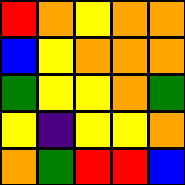[["red", "orange", "yellow", "orange", "orange"], ["blue", "yellow", "orange", "orange", "orange"], ["green", "yellow", "yellow", "orange", "green"], ["yellow", "indigo", "yellow", "yellow", "orange"], ["orange", "green", "red", "red", "blue"]]